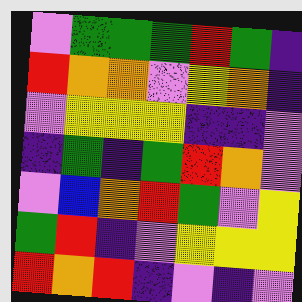[["violet", "green", "green", "green", "red", "green", "indigo"], ["red", "orange", "orange", "violet", "yellow", "orange", "indigo"], ["violet", "yellow", "yellow", "yellow", "indigo", "indigo", "violet"], ["indigo", "green", "indigo", "green", "red", "orange", "violet"], ["violet", "blue", "orange", "red", "green", "violet", "yellow"], ["green", "red", "indigo", "violet", "yellow", "yellow", "yellow"], ["red", "orange", "red", "indigo", "violet", "indigo", "violet"]]